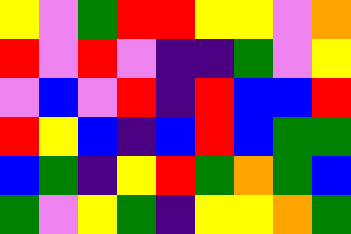[["yellow", "violet", "green", "red", "red", "yellow", "yellow", "violet", "orange"], ["red", "violet", "red", "violet", "indigo", "indigo", "green", "violet", "yellow"], ["violet", "blue", "violet", "red", "indigo", "red", "blue", "blue", "red"], ["red", "yellow", "blue", "indigo", "blue", "red", "blue", "green", "green"], ["blue", "green", "indigo", "yellow", "red", "green", "orange", "green", "blue"], ["green", "violet", "yellow", "green", "indigo", "yellow", "yellow", "orange", "green"]]